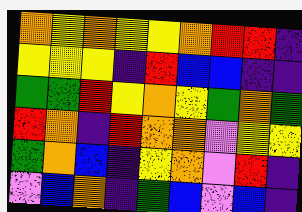[["orange", "yellow", "orange", "yellow", "yellow", "orange", "red", "red", "indigo"], ["yellow", "yellow", "yellow", "indigo", "red", "blue", "blue", "indigo", "indigo"], ["green", "green", "red", "yellow", "orange", "yellow", "green", "orange", "green"], ["red", "orange", "indigo", "red", "orange", "orange", "violet", "yellow", "yellow"], ["green", "orange", "blue", "indigo", "yellow", "orange", "violet", "red", "indigo"], ["violet", "blue", "orange", "indigo", "green", "blue", "violet", "blue", "indigo"]]